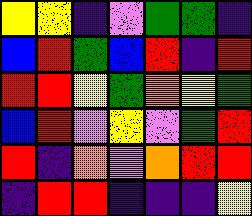[["yellow", "yellow", "indigo", "violet", "green", "green", "indigo"], ["blue", "red", "green", "blue", "red", "indigo", "red"], ["red", "red", "yellow", "green", "orange", "yellow", "green"], ["blue", "red", "violet", "yellow", "violet", "green", "red"], ["red", "indigo", "orange", "violet", "orange", "red", "red"], ["indigo", "red", "red", "indigo", "indigo", "indigo", "yellow"]]